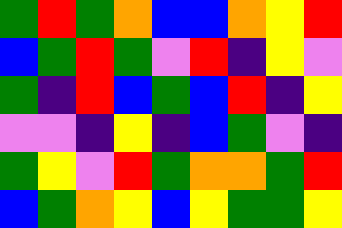[["green", "red", "green", "orange", "blue", "blue", "orange", "yellow", "red"], ["blue", "green", "red", "green", "violet", "red", "indigo", "yellow", "violet"], ["green", "indigo", "red", "blue", "green", "blue", "red", "indigo", "yellow"], ["violet", "violet", "indigo", "yellow", "indigo", "blue", "green", "violet", "indigo"], ["green", "yellow", "violet", "red", "green", "orange", "orange", "green", "red"], ["blue", "green", "orange", "yellow", "blue", "yellow", "green", "green", "yellow"]]